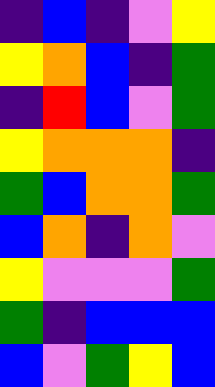[["indigo", "blue", "indigo", "violet", "yellow"], ["yellow", "orange", "blue", "indigo", "green"], ["indigo", "red", "blue", "violet", "green"], ["yellow", "orange", "orange", "orange", "indigo"], ["green", "blue", "orange", "orange", "green"], ["blue", "orange", "indigo", "orange", "violet"], ["yellow", "violet", "violet", "violet", "green"], ["green", "indigo", "blue", "blue", "blue"], ["blue", "violet", "green", "yellow", "blue"]]